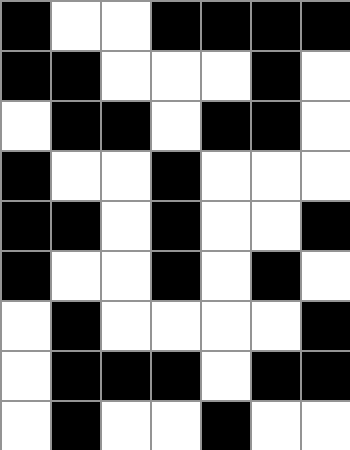[["black", "white", "white", "black", "black", "black", "black"], ["black", "black", "white", "white", "white", "black", "white"], ["white", "black", "black", "white", "black", "black", "white"], ["black", "white", "white", "black", "white", "white", "white"], ["black", "black", "white", "black", "white", "white", "black"], ["black", "white", "white", "black", "white", "black", "white"], ["white", "black", "white", "white", "white", "white", "black"], ["white", "black", "black", "black", "white", "black", "black"], ["white", "black", "white", "white", "black", "white", "white"]]